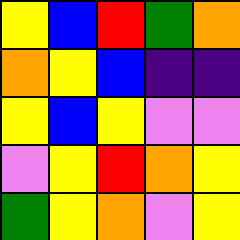[["yellow", "blue", "red", "green", "orange"], ["orange", "yellow", "blue", "indigo", "indigo"], ["yellow", "blue", "yellow", "violet", "violet"], ["violet", "yellow", "red", "orange", "yellow"], ["green", "yellow", "orange", "violet", "yellow"]]